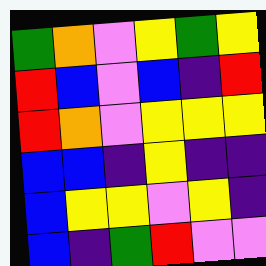[["green", "orange", "violet", "yellow", "green", "yellow"], ["red", "blue", "violet", "blue", "indigo", "red"], ["red", "orange", "violet", "yellow", "yellow", "yellow"], ["blue", "blue", "indigo", "yellow", "indigo", "indigo"], ["blue", "yellow", "yellow", "violet", "yellow", "indigo"], ["blue", "indigo", "green", "red", "violet", "violet"]]